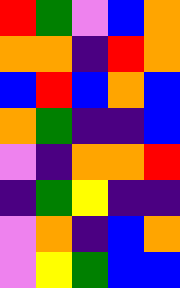[["red", "green", "violet", "blue", "orange"], ["orange", "orange", "indigo", "red", "orange"], ["blue", "red", "blue", "orange", "blue"], ["orange", "green", "indigo", "indigo", "blue"], ["violet", "indigo", "orange", "orange", "red"], ["indigo", "green", "yellow", "indigo", "indigo"], ["violet", "orange", "indigo", "blue", "orange"], ["violet", "yellow", "green", "blue", "blue"]]